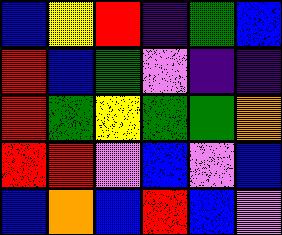[["blue", "yellow", "red", "indigo", "green", "blue"], ["red", "blue", "green", "violet", "indigo", "indigo"], ["red", "green", "yellow", "green", "green", "orange"], ["red", "red", "violet", "blue", "violet", "blue"], ["blue", "orange", "blue", "red", "blue", "violet"]]